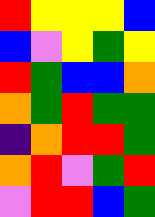[["red", "yellow", "yellow", "yellow", "blue"], ["blue", "violet", "yellow", "green", "yellow"], ["red", "green", "blue", "blue", "orange"], ["orange", "green", "red", "green", "green"], ["indigo", "orange", "red", "red", "green"], ["orange", "red", "violet", "green", "red"], ["violet", "red", "red", "blue", "green"]]